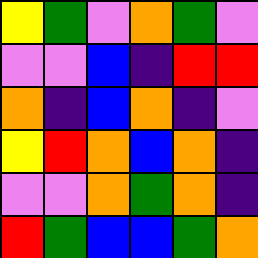[["yellow", "green", "violet", "orange", "green", "violet"], ["violet", "violet", "blue", "indigo", "red", "red"], ["orange", "indigo", "blue", "orange", "indigo", "violet"], ["yellow", "red", "orange", "blue", "orange", "indigo"], ["violet", "violet", "orange", "green", "orange", "indigo"], ["red", "green", "blue", "blue", "green", "orange"]]